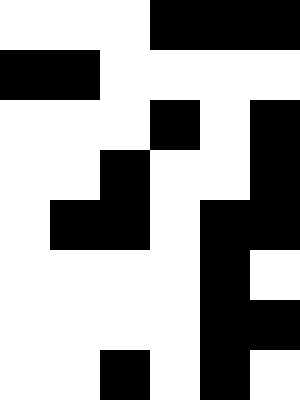[["white", "white", "white", "black", "black", "black"], ["black", "black", "white", "white", "white", "white"], ["white", "white", "white", "black", "white", "black"], ["white", "white", "black", "white", "white", "black"], ["white", "black", "black", "white", "black", "black"], ["white", "white", "white", "white", "black", "white"], ["white", "white", "white", "white", "black", "black"], ["white", "white", "black", "white", "black", "white"]]